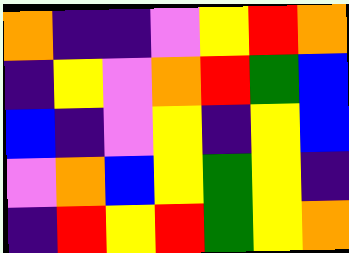[["orange", "indigo", "indigo", "violet", "yellow", "red", "orange"], ["indigo", "yellow", "violet", "orange", "red", "green", "blue"], ["blue", "indigo", "violet", "yellow", "indigo", "yellow", "blue"], ["violet", "orange", "blue", "yellow", "green", "yellow", "indigo"], ["indigo", "red", "yellow", "red", "green", "yellow", "orange"]]